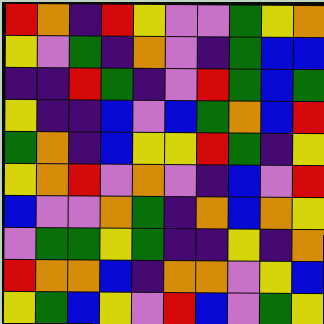[["red", "orange", "indigo", "red", "yellow", "violet", "violet", "green", "yellow", "orange"], ["yellow", "violet", "green", "indigo", "orange", "violet", "indigo", "green", "blue", "blue"], ["indigo", "indigo", "red", "green", "indigo", "violet", "red", "green", "blue", "green"], ["yellow", "indigo", "indigo", "blue", "violet", "blue", "green", "orange", "blue", "red"], ["green", "orange", "indigo", "blue", "yellow", "yellow", "red", "green", "indigo", "yellow"], ["yellow", "orange", "red", "violet", "orange", "violet", "indigo", "blue", "violet", "red"], ["blue", "violet", "violet", "orange", "green", "indigo", "orange", "blue", "orange", "yellow"], ["violet", "green", "green", "yellow", "green", "indigo", "indigo", "yellow", "indigo", "orange"], ["red", "orange", "orange", "blue", "indigo", "orange", "orange", "violet", "yellow", "blue"], ["yellow", "green", "blue", "yellow", "violet", "red", "blue", "violet", "green", "yellow"]]